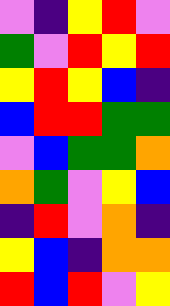[["violet", "indigo", "yellow", "red", "violet"], ["green", "violet", "red", "yellow", "red"], ["yellow", "red", "yellow", "blue", "indigo"], ["blue", "red", "red", "green", "green"], ["violet", "blue", "green", "green", "orange"], ["orange", "green", "violet", "yellow", "blue"], ["indigo", "red", "violet", "orange", "indigo"], ["yellow", "blue", "indigo", "orange", "orange"], ["red", "blue", "red", "violet", "yellow"]]